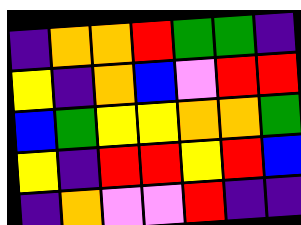[["indigo", "orange", "orange", "red", "green", "green", "indigo"], ["yellow", "indigo", "orange", "blue", "violet", "red", "red"], ["blue", "green", "yellow", "yellow", "orange", "orange", "green"], ["yellow", "indigo", "red", "red", "yellow", "red", "blue"], ["indigo", "orange", "violet", "violet", "red", "indigo", "indigo"]]